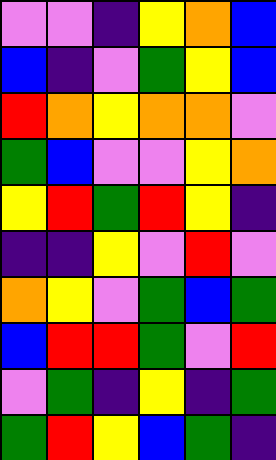[["violet", "violet", "indigo", "yellow", "orange", "blue"], ["blue", "indigo", "violet", "green", "yellow", "blue"], ["red", "orange", "yellow", "orange", "orange", "violet"], ["green", "blue", "violet", "violet", "yellow", "orange"], ["yellow", "red", "green", "red", "yellow", "indigo"], ["indigo", "indigo", "yellow", "violet", "red", "violet"], ["orange", "yellow", "violet", "green", "blue", "green"], ["blue", "red", "red", "green", "violet", "red"], ["violet", "green", "indigo", "yellow", "indigo", "green"], ["green", "red", "yellow", "blue", "green", "indigo"]]